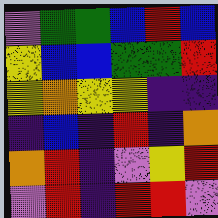[["violet", "green", "green", "blue", "red", "blue"], ["yellow", "blue", "blue", "green", "green", "red"], ["yellow", "orange", "yellow", "yellow", "indigo", "indigo"], ["indigo", "blue", "indigo", "red", "indigo", "orange"], ["orange", "red", "indigo", "violet", "yellow", "red"], ["violet", "red", "indigo", "red", "red", "violet"]]